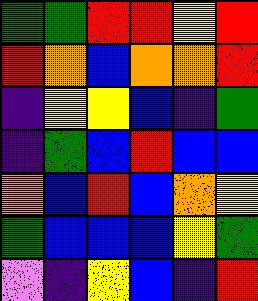[["green", "green", "red", "red", "yellow", "red"], ["red", "orange", "blue", "orange", "orange", "red"], ["indigo", "yellow", "yellow", "blue", "indigo", "green"], ["indigo", "green", "blue", "red", "blue", "blue"], ["orange", "blue", "red", "blue", "orange", "yellow"], ["green", "blue", "blue", "blue", "yellow", "green"], ["violet", "indigo", "yellow", "blue", "indigo", "red"]]